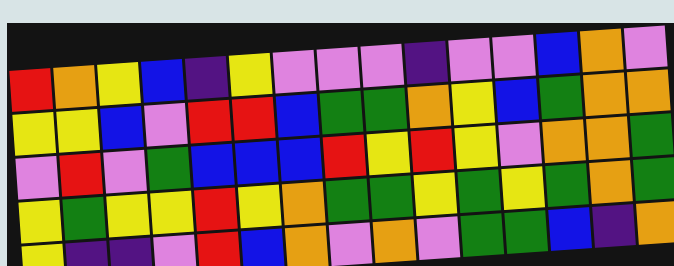[["red", "orange", "yellow", "blue", "indigo", "yellow", "violet", "violet", "violet", "indigo", "violet", "violet", "blue", "orange", "violet"], ["yellow", "yellow", "blue", "violet", "red", "red", "blue", "green", "green", "orange", "yellow", "blue", "green", "orange", "orange"], ["violet", "red", "violet", "green", "blue", "blue", "blue", "red", "yellow", "red", "yellow", "violet", "orange", "orange", "green"], ["yellow", "green", "yellow", "yellow", "red", "yellow", "orange", "green", "green", "yellow", "green", "yellow", "green", "orange", "green"], ["yellow", "indigo", "indigo", "violet", "red", "blue", "orange", "violet", "orange", "violet", "green", "green", "blue", "indigo", "orange"]]